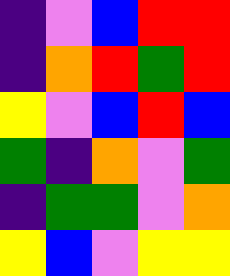[["indigo", "violet", "blue", "red", "red"], ["indigo", "orange", "red", "green", "red"], ["yellow", "violet", "blue", "red", "blue"], ["green", "indigo", "orange", "violet", "green"], ["indigo", "green", "green", "violet", "orange"], ["yellow", "blue", "violet", "yellow", "yellow"]]